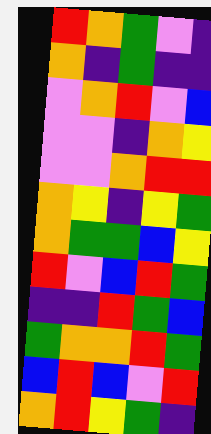[["red", "orange", "green", "violet", "indigo"], ["orange", "indigo", "green", "indigo", "indigo"], ["violet", "orange", "red", "violet", "blue"], ["violet", "violet", "indigo", "orange", "yellow"], ["violet", "violet", "orange", "red", "red"], ["orange", "yellow", "indigo", "yellow", "green"], ["orange", "green", "green", "blue", "yellow"], ["red", "violet", "blue", "red", "green"], ["indigo", "indigo", "red", "green", "blue"], ["green", "orange", "orange", "red", "green"], ["blue", "red", "blue", "violet", "red"], ["orange", "red", "yellow", "green", "indigo"]]